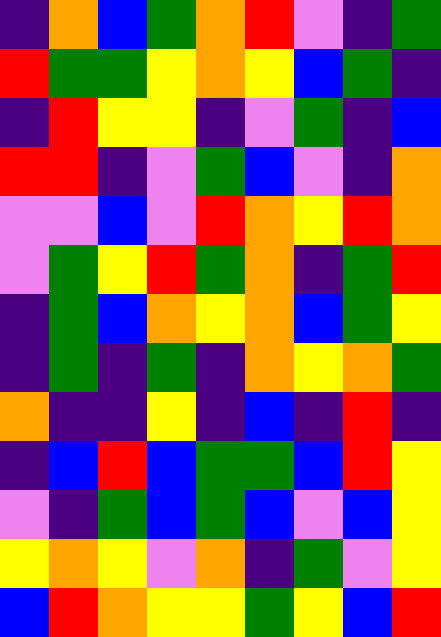[["indigo", "orange", "blue", "green", "orange", "red", "violet", "indigo", "green"], ["red", "green", "green", "yellow", "orange", "yellow", "blue", "green", "indigo"], ["indigo", "red", "yellow", "yellow", "indigo", "violet", "green", "indigo", "blue"], ["red", "red", "indigo", "violet", "green", "blue", "violet", "indigo", "orange"], ["violet", "violet", "blue", "violet", "red", "orange", "yellow", "red", "orange"], ["violet", "green", "yellow", "red", "green", "orange", "indigo", "green", "red"], ["indigo", "green", "blue", "orange", "yellow", "orange", "blue", "green", "yellow"], ["indigo", "green", "indigo", "green", "indigo", "orange", "yellow", "orange", "green"], ["orange", "indigo", "indigo", "yellow", "indigo", "blue", "indigo", "red", "indigo"], ["indigo", "blue", "red", "blue", "green", "green", "blue", "red", "yellow"], ["violet", "indigo", "green", "blue", "green", "blue", "violet", "blue", "yellow"], ["yellow", "orange", "yellow", "violet", "orange", "indigo", "green", "violet", "yellow"], ["blue", "red", "orange", "yellow", "yellow", "green", "yellow", "blue", "red"]]